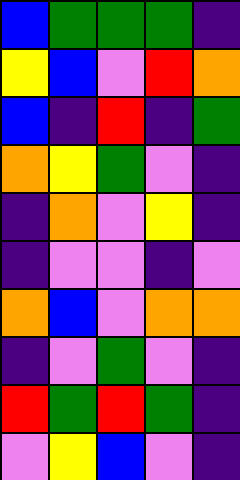[["blue", "green", "green", "green", "indigo"], ["yellow", "blue", "violet", "red", "orange"], ["blue", "indigo", "red", "indigo", "green"], ["orange", "yellow", "green", "violet", "indigo"], ["indigo", "orange", "violet", "yellow", "indigo"], ["indigo", "violet", "violet", "indigo", "violet"], ["orange", "blue", "violet", "orange", "orange"], ["indigo", "violet", "green", "violet", "indigo"], ["red", "green", "red", "green", "indigo"], ["violet", "yellow", "blue", "violet", "indigo"]]